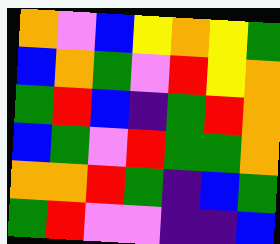[["orange", "violet", "blue", "yellow", "orange", "yellow", "green"], ["blue", "orange", "green", "violet", "red", "yellow", "orange"], ["green", "red", "blue", "indigo", "green", "red", "orange"], ["blue", "green", "violet", "red", "green", "green", "orange"], ["orange", "orange", "red", "green", "indigo", "blue", "green"], ["green", "red", "violet", "violet", "indigo", "indigo", "blue"]]